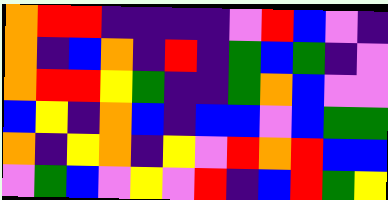[["orange", "red", "red", "indigo", "indigo", "indigo", "indigo", "violet", "red", "blue", "violet", "indigo"], ["orange", "indigo", "blue", "orange", "indigo", "red", "indigo", "green", "blue", "green", "indigo", "violet"], ["orange", "red", "red", "yellow", "green", "indigo", "indigo", "green", "orange", "blue", "violet", "violet"], ["blue", "yellow", "indigo", "orange", "blue", "indigo", "blue", "blue", "violet", "blue", "green", "green"], ["orange", "indigo", "yellow", "orange", "indigo", "yellow", "violet", "red", "orange", "red", "blue", "blue"], ["violet", "green", "blue", "violet", "yellow", "violet", "red", "indigo", "blue", "red", "green", "yellow"]]